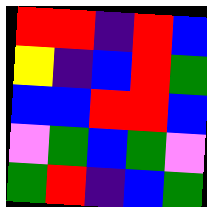[["red", "red", "indigo", "red", "blue"], ["yellow", "indigo", "blue", "red", "green"], ["blue", "blue", "red", "red", "blue"], ["violet", "green", "blue", "green", "violet"], ["green", "red", "indigo", "blue", "green"]]